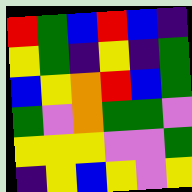[["red", "green", "blue", "red", "blue", "indigo"], ["yellow", "green", "indigo", "yellow", "indigo", "green"], ["blue", "yellow", "orange", "red", "blue", "green"], ["green", "violet", "orange", "green", "green", "violet"], ["yellow", "yellow", "yellow", "violet", "violet", "green"], ["indigo", "yellow", "blue", "yellow", "violet", "yellow"]]